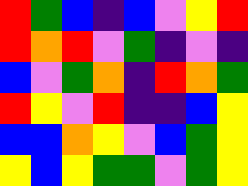[["red", "green", "blue", "indigo", "blue", "violet", "yellow", "red"], ["red", "orange", "red", "violet", "green", "indigo", "violet", "indigo"], ["blue", "violet", "green", "orange", "indigo", "red", "orange", "green"], ["red", "yellow", "violet", "red", "indigo", "indigo", "blue", "yellow"], ["blue", "blue", "orange", "yellow", "violet", "blue", "green", "yellow"], ["yellow", "blue", "yellow", "green", "green", "violet", "green", "yellow"]]